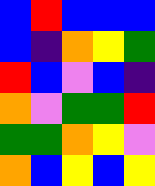[["blue", "red", "blue", "blue", "blue"], ["blue", "indigo", "orange", "yellow", "green"], ["red", "blue", "violet", "blue", "indigo"], ["orange", "violet", "green", "green", "red"], ["green", "green", "orange", "yellow", "violet"], ["orange", "blue", "yellow", "blue", "yellow"]]